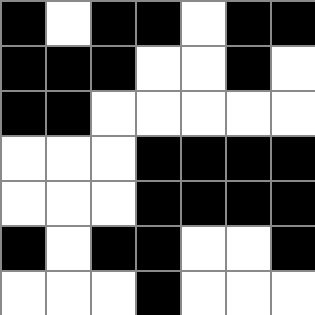[["black", "white", "black", "black", "white", "black", "black"], ["black", "black", "black", "white", "white", "black", "white"], ["black", "black", "white", "white", "white", "white", "white"], ["white", "white", "white", "black", "black", "black", "black"], ["white", "white", "white", "black", "black", "black", "black"], ["black", "white", "black", "black", "white", "white", "black"], ["white", "white", "white", "black", "white", "white", "white"]]